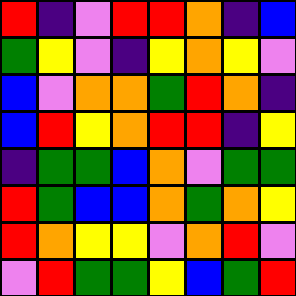[["red", "indigo", "violet", "red", "red", "orange", "indigo", "blue"], ["green", "yellow", "violet", "indigo", "yellow", "orange", "yellow", "violet"], ["blue", "violet", "orange", "orange", "green", "red", "orange", "indigo"], ["blue", "red", "yellow", "orange", "red", "red", "indigo", "yellow"], ["indigo", "green", "green", "blue", "orange", "violet", "green", "green"], ["red", "green", "blue", "blue", "orange", "green", "orange", "yellow"], ["red", "orange", "yellow", "yellow", "violet", "orange", "red", "violet"], ["violet", "red", "green", "green", "yellow", "blue", "green", "red"]]